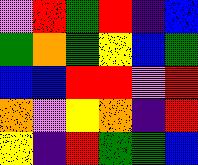[["violet", "red", "green", "red", "indigo", "blue"], ["green", "orange", "green", "yellow", "blue", "green"], ["blue", "blue", "red", "red", "violet", "red"], ["orange", "violet", "yellow", "orange", "indigo", "red"], ["yellow", "indigo", "red", "green", "green", "blue"]]